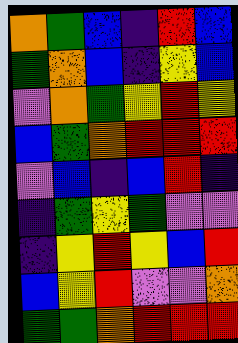[["orange", "green", "blue", "indigo", "red", "blue"], ["green", "orange", "blue", "indigo", "yellow", "blue"], ["violet", "orange", "green", "yellow", "red", "yellow"], ["blue", "green", "orange", "red", "red", "red"], ["violet", "blue", "indigo", "blue", "red", "indigo"], ["indigo", "green", "yellow", "green", "violet", "violet"], ["indigo", "yellow", "red", "yellow", "blue", "red"], ["blue", "yellow", "red", "violet", "violet", "orange"], ["green", "green", "orange", "red", "red", "red"]]